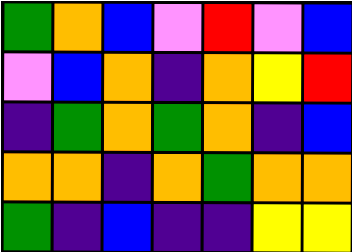[["green", "orange", "blue", "violet", "red", "violet", "blue"], ["violet", "blue", "orange", "indigo", "orange", "yellow", "red"], ["indigo", "green", "orange", "green", "orange", "indigo", "blue"], ["orange", "orange", "indigo", "orange", "green", "orange", "orange"], ["green", "indigo", "blue", "indigo", "indigo", "yellow", "yellow"]]